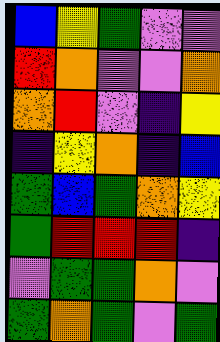[["blue", "yellow", "green", "violet", "violet"], ["red", "orange", "violet", "violet", "orange"], ["orange", "red", "violet", "indigo", "yellow"], ["indigo", "yellow", "orange", "indigo", "blue"], ["green", "blue", "green", "orange", "yellow"], ["green", "red", "red", "red", "indigo"], ["violet", "green", "green", "orange", "violet"], ["green", "orange", "green", "violet", "green"]]